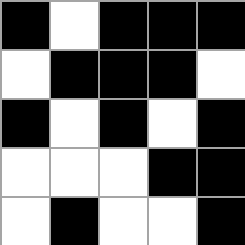[["black", "white", "black", "black", "black"], ["white", "black", "black", "black", "white"], ["black", "white", "black", "white", "black"], ["white", "white", "white", "black", "black"], ["white", "black", "white", "white", "black"]]